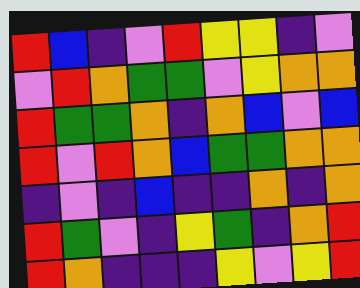[["red", "blue", "indigo", "violet", "red", "yellow", "yellow", "indigo", "violet"], ["violet", "red", "orange", "green", "green", "violet", "yellow", "orange", "orange"], ["red", "green", "green", "orange", "indigo", "orange", "blue", "violet", "blue"], ["red", "violet", "red", "orange", "blue", "green", "green", "orange", "orange"], ["indigo", "violet", "indigo", "blue", "indigo", "indigo", "orange", "indigo", "orange"], ["red", "green", "violet", "indigo", "yellow", "green", "indigo", "orange", "red"], ["red", "orange", "indigo", "indigo", "indigo", "yellow", "violet", "yellow", "red"]]